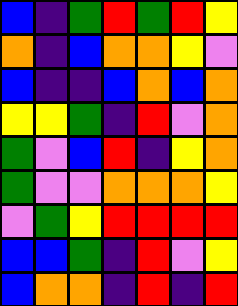[["blue", "indigo", "green", "red", "green", "red", "yellow"], ["orange", "indigo", "blue", "orange", "orange", "yellow", "violet"], ["blue", "indigo", "indigo", "blue", "orange", "blue", "orange"], ["yellow", "yellow", "green", "indigo", "red", "violet", "orange"], ["green", "violet", "blue", "red", "indigo", "yellow", "orange"], ["green", "violet", "violet", "orange", "orange", "orange", "yellow"], ["violet", "green", "yellow", "red", "red", "red", "red"], ["blue", "blue", "green", "indigo", "red", "violet", "yellow"], ["blue", "orange", "orange", "indigo", "red", "indigo", "red"]]